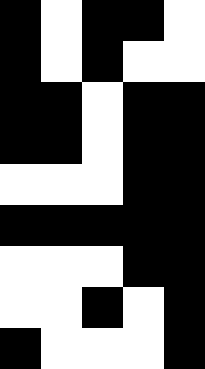[["black", "white", "black", "black", "white"], ["black", "white", "black", "white", "white"], ["black", "black", "white", "black", "black"], ["black", "black", "white", "black", "black"], ["white", "white", "white", "black", "black"], ["black", "black", "black", "black", "black"], ["white", "white", "white", "black", "black"], ["white", "white", "black", "white", "black"], ["black", "white", "white", "white", "black"]]